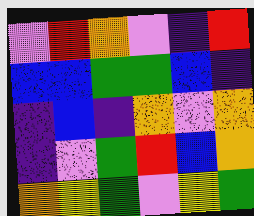[["violet", "red", "orange", "violet", "indigo", "red"], ["blue", "blue", "green", "green", "blue", "indigo"], ["indigo", "blue", "indigo", "orange", "violet", "orange"], ["indigo", "violet", "green", "red", "blue", "orange"], ["orange", "yellow", "green", "violet", "yellow", "green"]]